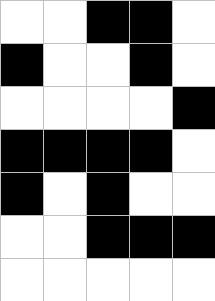[["white", "white", "black", "black", "white"], ["black", "white", "white", "black", "white"], ["white", "white", "white", "white", "black"], ["black", "black", "black", "black", "white"], ["black", "white", "black", "white", "white"], ["white", "white", "black", "black", "black"], ["white", "white", "white", "white", "white"]]